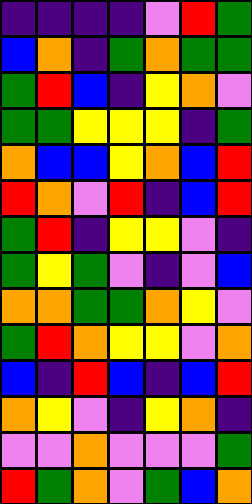[["indigo", "indigo", "indigo", "indigo", "violet", "red", "green"], ["blue", "orange", "indigo", "green", "orange", "green", "green"], ["green", "red", "blue", "indigo", "yellow", "orange", "violet"], ["green", "green", "yellow", "yellow", "yellow", "indigo", "green"], ["orange", "blue", "blue", "yellow", "orange", "blue", "red"], ["red", "orange", "violet", "red", "indigo", "blue", "red"], ["green", "red", "indigo", "yellow", "yellow", "violet", "indigo"], ["green", "yellow", "green", "violet", "indigo", "violet", "blue"], ["orange", "orange", "green", "green", "orange", "yellow", "violet"], ["green", "red", "orange", "yellow", "yellow", "violet", "orange"], ["blue", "indigo", "red", "blue", "indigo", "blue", "red"], ["orange", "yellow", "violet", "indigo", "yellow", "orange", "indigo"], ["violet", "violet", "orange", "violet", "violet", "violet", "green"], ["red", "green", "orange", "violet", "green", "blue", "orange"]]